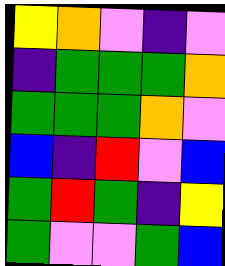[["yellow", "orange", "violet", "indigo", "violet"], ["indigo", "green", "green", "green", "orange"], ["green", "green", "green", "orange", "violet"], ["blue", "indigo", "red", "violet", "blue"], ["green", "red", "green", "indigo", "yellow"], ["green", "violet", "violet", "green", "blue"]]